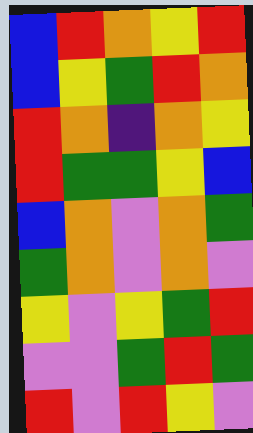[["blue", "red", "orange", "yellow", "red"], ["blue", "yellow", "green", "red", "orange"], ["red", "orange", "indigo", "orange", "yellow"], ["red", "green", "green", "yellow", "blue"], ["blue", "orange", "violet", "orange", "green"], ["green", "orange", "violet", "orange", "violet"], ["yellow", "violet", "yellow", "green", "red"], ["violet", "violet", "green", "red", "green"], ["red", "violet", "red", "yellow", "violet"]]